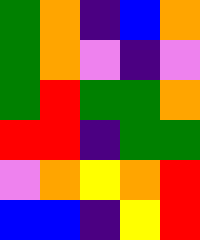[["green", "orange", "indigo", "blue", "orange"], ["green", "orange", "violet", "indigo", "violet"], ["green", "red", "green", "green", "orange"], ["red", "red", "indigo", "green", "green"], ["violet", "orange", "yellow", "orange", "red"], ["blue", "blue", "indigo", "yellow", "red"]]